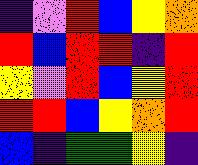[["indigo", "violet", "red", "blue", "yellow", "orange"], ["red", "blue", "red", "red", "indigo", "red"], ["yellow", "violet", "red", "blue", "yellow", "red"], ["red", "red", "blue", "yellow", "orange", "red"], ["blue", "indigo", "green", "green", "yellow", "indigo"]]